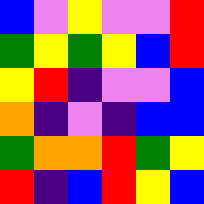[["blue", "violet", "yellow", "violet", "violet", "red"], ["green", "yellow", "green", "yellow", "blue", "red"], ["yellow", "red", "indigo", "violet", "violet", "blue"], ["orange", "indigo", "violet", "indigo", "blue", "blue"], ["green", "orange", "orange", "red", "green", "yellow"], ["red", "indigo", "blue", "red", "yellow", "blue"]]